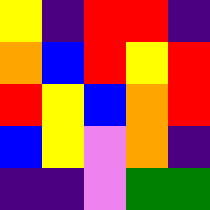[["yellow", "indigo", "red", "red", "indigo"], ["orange", "blue", "red", "yellow", "red"], ["red", "yellow", "blue", "orange", "red"], ["blue", "yellow", "violet", "orange", "indigo"], ["indigo", "indigo", "violet", "green", "green"]]